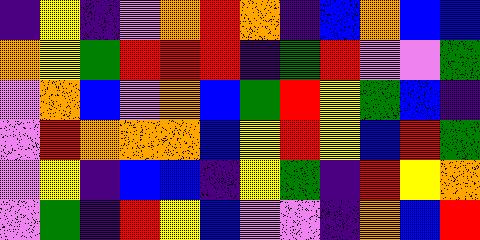[["indigo", "yellow", "indigo", "violet", "orange", "red", "orange", "indigo", "blue", "orange", "blue", "blue"], ["orange", "yellow", "green", "red", "red", "red", "indigo", "green", "red", "violet", "violet", "green"], ["violet", "orange", "blue", "violet", "orange", "blue", "green", "red", "yellow", "green", "blue", "indigo"], ["violet", "red", "orange", "orange", "orange", "blue", "yellow", "red", "yellow", "blue", "red", "green"], ["violet", "yellow", "indigo", "blue", "blue", "indigo", "yellow", "green", "indigo", "red", "yellow", "orange"], ["violet", "green", "indigo", "red", "yellow", "blue", "violet", "violet", "indigo", "orange", "blue", "red"]]